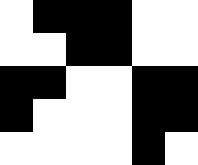[["white", "black", "black", "black", "white", "white"], ["white", "white", "black", "black", "white", "white"], ["black", "black", "white", "white", "black", "black"], ["black", "white", "white", "white", "black", "black"], ["white", "white", "white", "white", "black", "white"]]